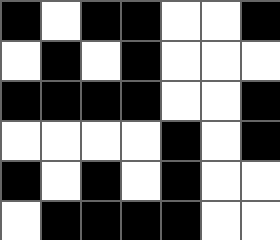[["black", "white", "black", "black", "white", "white", "black"], ["white", "black", "white", "black", "white", "white", "white"], ["black", "black", "black", "black", "white", "white", "black"], ["white", "white", "white", "white", "black", "white", "black"], ["black", "white", "black", "white", "black", "white", "white"], ["white", "black", "black", "black", "black", "white", "white"]]